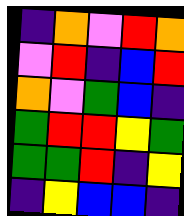[["indigo", "orange", "violet", "red", "orange"], ["violet", "red", "indigo", "blue", "red"], ["orange", "violet", "green", "blue", "indigo"], ["green", "red", "red", "yellow", "green"], ["green", "green", "red", "indigo", "yellow"], ["indigo", "yellow", "blue", "blue", "indigo"]]